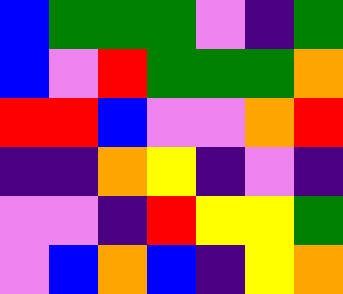[["blue", "green", "green", "green", "violet", "indigo", "green"], ["blue", "violet", "red", "green", "green", "green", "orange"], ["red", "red", "blue", "violet", "violet", "orange", "red"], ["indigo", "indigo", "orange", "yellow", "indigo", "violet", "indigo"], ["violet", "violet", "indigo", "red", "yellow", "yellow", "green"], ["violet", "blue", "orange", "blue", "indigo", "yellow", "orange"]]